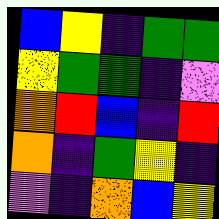[["blue", "yellow", "indigo", "green", "green"], ["yellow", "green", "green", "indigo", "violet"], ["orange", "red", "blue", "indigo", "red"], ["orange", "indigo", "green", "yellow", "indigo"], ["violet", "indigo", "orange", "blue", "yellow"]]